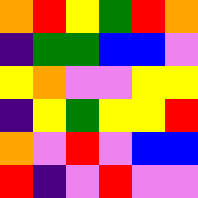[["orange", "red", "yellow", "green", "red", "orange"], ["indigo", "green", "green", "blue", "blue", "violet"], ["yellow", "orange", "violet", "violet", "yellow", "yellow"], ["indigo", "yellow", "green", "yellow", "yellow", "red"], ["orange", "violet", "red", "violet", "blue", "blue"], ["red", "indigo", "violet", "red", "violet", "violet"]]